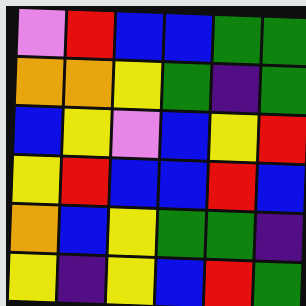[["violet", "red", "blue", "blue", "green", "green"], ["orange", "orange", "yellow", "green", "indigo", "green"], ["blue", "yellow", "violet", "blue", "yellow", "red"], ["yellow", "red", "blue", "blue", "red", "blue"], ["orange", "blue", "yellow", "green", "green", "indigo"], ["yellow", "indigo", "yellow", "blue", "red", "green"]]